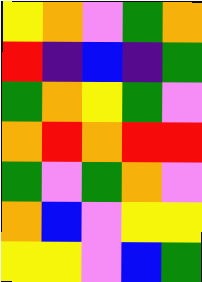[["yellow", "orange", "violet", "green", "orange"], ["red", "indigo", "blue", "indigo", "green"], ["green", "orange", "yellow", "green", "violet"], ["orange", "red", "orange", "red", "red"], ["green", "violet", "green", "orange", "violet"], ["orange", "blue", "violet", "yellow", "yellow"], ["yellow", "yellow", "violet", "blue", "green"]]